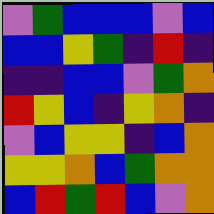[["violet", "green", "blue", "blue", "blue", "violet", "blue"], ["blue", "blue", "yellow", "green", "indigo", "red", "indigo"], ["indigo", "indigo", "blue", "blue", "violet", "green", "orange"], ["red", "yellow", "blue", "indigo", "yellow", "orange", "indigo"], ["violet", "blue", "yellow", "yellow", "indigo", "blue", "orange"], ["yellow", "yellow", "orange", "blue", "green", "orange", "orange"], ["blue", "red", "green", "red", "blue", "violet", "orange"]]